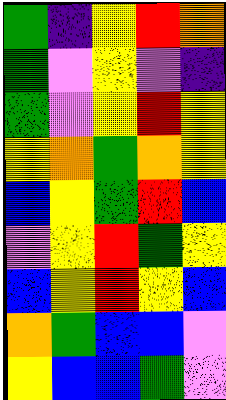[["green", "indigo", "yellow", "red", "orange"], ["green", "violet", "yellow", "violet", "indigo"], ["green", "violet", "yellow", "red", "yellow"], ["yellow", "orange", "green", "orange", "yellow"], ["blue", "yellow", "green", "red", "blue"], ["violet", "yellow", "red", "green", "yellow"], ["blue", "yellow", "red", "yellow", "blue"], ["orange", "green", "blue", "blue", "violet"], ["yellow", "blue", "blue", "green", "violet"]]